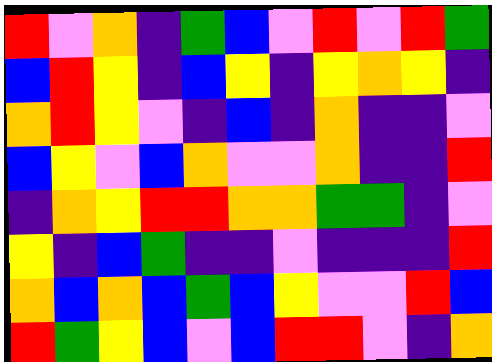[["red", "violet", "orange", "indigo", "green", "blue", "violet", "red", "violet", "red", "green"], ["blue", "red", "yellow", "indigo", "blue", "yellow", "indigo", "yellow", "orange", "yellow", "indigo"], ["orange", "red", "yellow", "violet", "indigo", "blue", "indigo", "orange", "indigo", "indigo", "violet"], ["blue", "yellow", "violet", "blue", "orange", "violet", "violet", "orange", "indigo", "indigo", "red"], ["indigo", "orange", "yellow", "red", "red", "orange", "orange", "green", "green", "indigo", "violet"], ["yellow", "indigo", "blue", "green", "indigo", "indigo", "violet", "indigo", "indigo", "indigo", "red"], ["orange", "blue", "orange", "blue", "green", "blue", "yellow", "violet", "violet", "red", "blue"], ["red", "green", "yellow", "blue", "violet", "blue", "red", "red", "violet", "indigo", "orange"]]